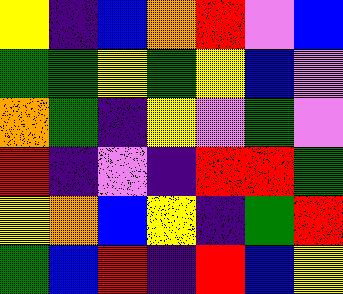[["yellow", "indigo", "blue", "orange", "red", "violet", "blue"], ["green", "green", "yellow", "green", "yellow", "blue", "violet"], ["orange", "green", "indigo", "yellow", "violet", "green", "violet"], ["red", "indigo", "violet", "indigo", "red", "red", "green"], ["yellow", "orange", "blue", "yellow", "indigo", "green", "red"], ["green", "blue", "red", "indigo", "red", "blue", "yellow"]]